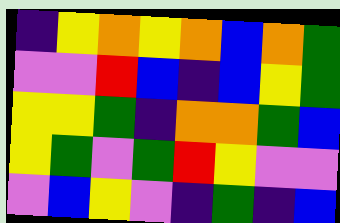[["indigo", "yellow", "orange", "yellow", "orange", "blue", "orange", "green"], ["violet", "violet", "red", "blue", "indigo", "blue", "yellow", "green"], ["yellow", "yellow", "green", "indigo", "orange", "orange", "green", "blue"], ["yellow", "green", "violet", "green", "red", "yellow", "violet", "violet"], ["violet", "blue", "yellow", "violet", "indigo", "green", "indigo", "blue"]]